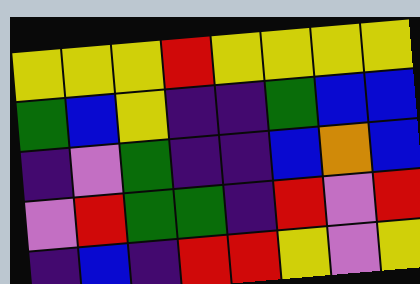[["yellow", "yellow", "yellow", "red", "yellow", "yellow", "yellow", "yellow"], ["green", "blue", "yellow", "indigo", "indigo", "green", "blue", "blue"], ["indigo", "violet", "green", "indigo", "indigo", "blue", "orange", "blue"], ["violet", "red", "green", "green", "indigo", "red", "violet", "red"], ["indigo", "blue", "indigo", "red", "red", "yellow", "violet", "yellow"]]